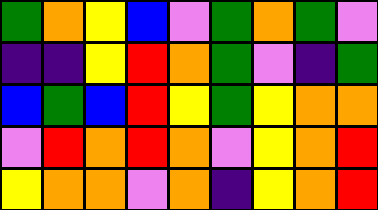[["green", "orange", "yellow", "blue", "violet", "green", "orange", "green", "violet"], ["indigo", "indigo", "yellow", "red", "orange", "green", "violet", "indigo", "green"], ["blue", "green", "blue", "red", "yellow", "green", "yellow", "orange", "orange"], ["violet", "red", "orange", "red", "orange", "violet", "yellow", "orange", "red"], ["yellow", "orange", "orange", "violet", "orange", "indigo", "yellow", "orange", "red"]]